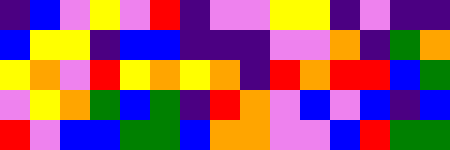[["indigo", "blue", "violet", "yellow", "violet", "red", "indigo", "violet", "violet", "yellow", "yellow", "indigo", "violet", "indigo", "indigo"], ["blue", "yellow", "yellow", "indigo", "blue", "blue", "indigo", "indigo", "indigo", "violet", "violet", "orange", "indigo", "green", "orange"], ["yellow", "orange", "violet", "red", "yellow", "orange", "yellow", "orange", "indigo", "red", "orange", "red", "red", "blue", "green"], ["violet", "yellow", "orange", "green", "blue", "green", "indigo", "red", "orange", "violet", "blue", "violet", "blue", "indigo", "blue"], ["red", "violet", "blue", "blue", "green", "green", "blue", "orange", "orange", "violet", "violet", "blue", "red", "green", "green"]]